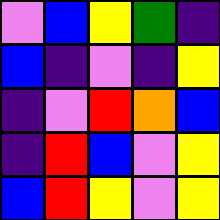[["violet", "blue", "yellow", "green", "indigo"], ["blue", "indigo", "violet", "indigo", "yellow"], ["indigo", "violet", "red", "orange", "blue"], ["indigo", "red", "blue", "violet", "yellow"], ["blue", "red", "yellow", "violet", "yellow"]]